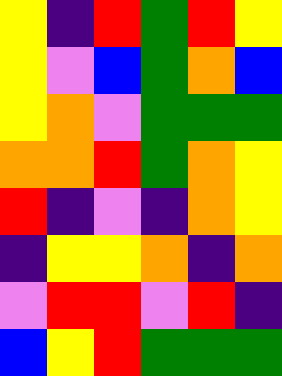[["yellow", "indigo", "red", "green", "red", "yellow"], ["yellow", "violet", "blue", "green", "orange", "blue"], ["yellow", "orange", "violet", "green", "green", "green"], ["orange", "orange", "red", "green", "orange", "yellow"], ["red", "indigo", "violet", "indigo", "orange", "yellow"], ["indigo", "yellow", "yellow", "orange", "indigo", "orange"], ["violet", "red", "red", "violet", "red", "indigo"], ["blue", "yellow", "red", "green", "green", "green"]]